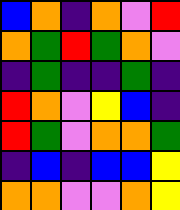[["blue", "orange", "indigo", "orange", "violet", "red"], ["orange", "green", "red", "green", "orange", "violet"], ["indigo", "green", "indigo", "indigo", "green", "indigo"], ["red", "orange", "violet", "yellow", "blue", "indigo"], ["red", "green", "violet", "orange", "orange", "green"], ["indigo", "blue", "indigo", "blue", "blue", "yellow"], ["orange", "orange", "violet", "violet", "orange", "yellow"]]